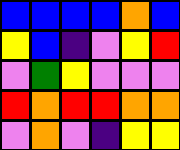[["blue", "blue", "blue", "blue", "orange", "blue"], ["yellow", "blue", "indigo", "violet", "yellow", "red"], ["violet", "green", "yellow", "violet", "violet", "violet"], ["red", "orange", "red", "red", "orange", "orange"], ["violet", "orange", "violet", "indigo", "yellow", "yellow"]]